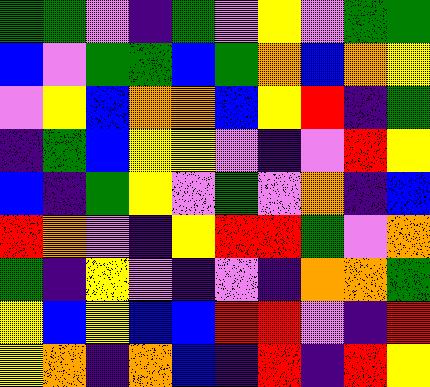[["green", "green", "violet", "indigo", "green", "violet", "yellow", "violet", "green", "green"], ["blue", "violet", "green", "green", "blue", "green", "orange", "blue", "orange", "yellow"], ["violet", "yellow", "blue", "orange", "orange", "blue", "yellow", "red", "indigo", "green"], ["indigo", "green", "blue", "yellow", "yellow", "violet", "indigo", "violet", "red", "yellow"], ["blue", "indigo", "green", "yellow", "violet", "green", "violet", "orange", "indigo", "blue"], ["red", "orange", "violet", "indigo", "yellow", "red", "red", "green", "violet", "orange"], ["green", "indigo", "yellow", "violet", "indigo", "violet", "indigo", "orange", "orange", "green"], ["yellow", "blue", "yellow", "blue", "blue", "red", "red", "violet", "indigo", "red"], ["yellow", "orange", "indigo", "orange", "blue", "indigo", "red", "indigo", "red", "yellow"]]